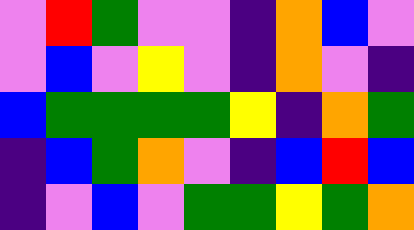[["violet", "red", "green", "violet", "violet", "indigo", "orange", "blue", "violet"], ["violet", "blue", "violet", "yellow", "violet", "indigo", "orange", "violet", "indigo"], ["blue", "green", "green", "green", "green", "yellow", "indigo", "orange", "green"], ["indigo", "blue", "green", "orange", "violet", "indigo", "blue", "red", "blue"], ["indigo", "violet", "blue", "violet", "green", "green", "yellow", "green", "orange"]]